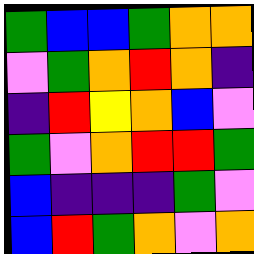[["green", "blue", "blue", "green", "orange", "orange"], ["violet", "green", "orange", "red", "orange", "indigo"], ["indigo", "red", "yellow", "orange", "blue", "violet"], ["green", "violet", "orange", "red", "red", "green"], ["blue", "indigo", "indigo", "indigo", "green", "violet"], ["blue", "red", "green", "orange", "violet", "orange"]]